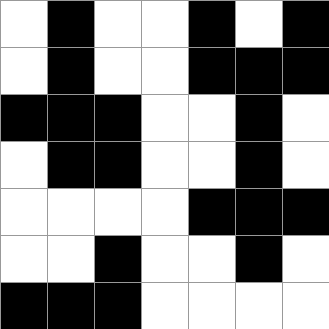[["white", "black", "white", "white", "black", "white", "black"], ["white", "black", "white", "white", "black", "black", "black"], ["black", "black", "black", "white", "white", "black", "white"], ["white", "black", "black", "white", "white", "black", "white"], ["white", "white", "white", "white", "black", "black", "black"], ["white", "white", "black", "white", "white", "black", "white"], ["black", "black", "black", "white", "white", "white", "white"]]